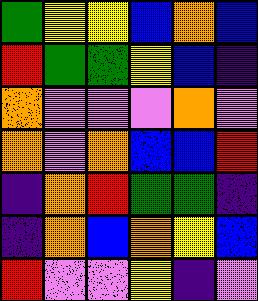[["green", "yellow", "yellow", "blue", "orange", "blue"], ["red", "green", "green", "yellow", "blue", "indigo"], ["orange", "violet", "violet", "violet", "orange", "violet"], ["orange", "violet", "orange", "blue", "blue", "red"], ["indigo", "orange", "red", "green", "green", "indigo"], ["indigo", "orange", "blue", "orange", "yellow", "blue"], ["red", "violet", "violet", "yellow", "indigo", "violet"]]